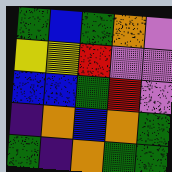[["green", "blue", "green", "orange", "violet"], ["yellow", "yellow", "red", "violet", "violet"], ["blue", "blue", "green", "red", "violet"], ["indigo", "orange", "blue", "orange", "green"], ["green", "indigo", "orange", "green", "green"]]